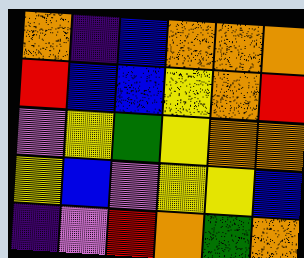[["orange", "indigo", "blue", "orange", "orange", "orange"], ["red", "blue", "blue", "yellow", "orange", "red"], ["violet", "yellow", "green", "yellow", "orange", "orange"], ["yellow", "blue", "violet", "yellow", "yellow", "blue"], ["indigo", "violet", "red", "orange", "green", "orange"]]